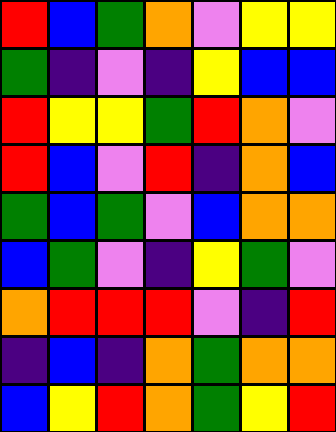[["red", "blue", "green", "orange", "violet", "yellow", "yellow"], ["green", "indigo", "violet", "indigo", "yellow", "blue", "blue"], ["red", "yellow", "yellow", "green", "red", "orange", "violet"], ["red", "blue", "violet", "red", "indigo", "orange", "blue"], ["green", "blue", "green", "violet", "blue", "orange", "orange"], ["blue", "green", "violet", "indigo", "yellow", "green", "violet"], ["orange", "red", "red", "red", "violet", "indigo", "red"], ["indigo", "blue", "indigo", "orange", "green", "orange", "orange"], ["blue", "yellow", "red", "orange", "green", "yellow", "red"]]